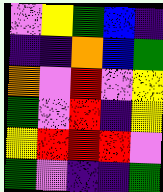[["violet", "yellow", "green", "blue", "indigo"], ["indigo", "indigo", "orange", "blue", "green"], ["orange", "violet", "red", "violet", "yellow"], ["green", "violet", "red", "indigo", "yellow"], ["yellow", "red", "red", "red", "violet"], ["green", "violet", "indigo", "indigo", "green"]]